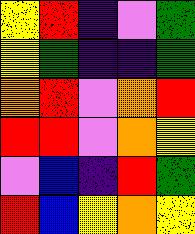[["yellow", "red", "indigo", "violet", "green"], ["yellow", "green", "indigo", "indigo", "green"], ["orange", "red", "violet", "orange", "red"], ["red", "red", "violet", "orange", "yellow"], ["violet", "blue", "indigo", "red", "green"], ["red", "blue", "yellow", "orange", "yellow"]]